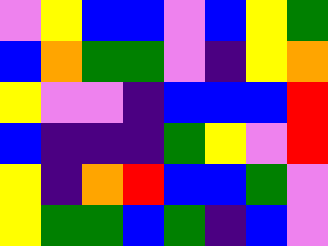[["violet", "yellow", "blue", "blue", "violet", "blue", "yellow", "green"], ["blue", "orange", "green", "green", "violet", "indigo", "yellow", "orange"], ["yellow", "violet", "violet", "indigo", "blue", "blue", "blue", "red"], ["blue", "indigo", "indigo", "indigo", "green", "yellow", "violet", "red"], ["yellow", "indigo", "orange", "red", "blue", "blue", "green", "violet"], ["yellow", "green", "green", "blue", "green", "indigo", "blue", "violet"]]